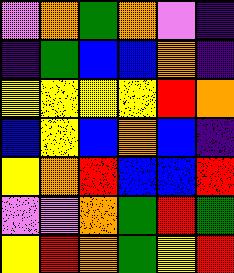[["violet", "orange", "green", "orange", "violet", "indigo"], ["indigo", "green", "blue", "blue", "orange", "indigo"], ["yellow", "yellow", "yellow", "yellow", "red", "orange"], ["blue", "yellow", "blue", "orange", "blue", "indigo"], ["yellow", "orange", "red", "blue", "blue", "red"], ["violet", "violet", "orange", "green", "red", "green"], ["yellow", "red", "orange", "green", "yellow", "red"]]